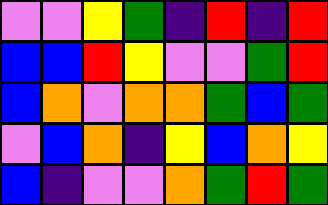[["violet", "violet", "yellow", "green", "indigo", "red", "indigo", "red"], ["blue", "blue", "red", "yellow", "violet", "violet", "green", "red"], ["blue", "orange", "violet", "orange", "orange", "green", "blue", "green"], ["violet", "blue", "orange", "indigo", "yellow", "blue", "orange", "yellow"], ["blue", "indigo", "violet", "violet", "orange", "green", "red", "green"]]